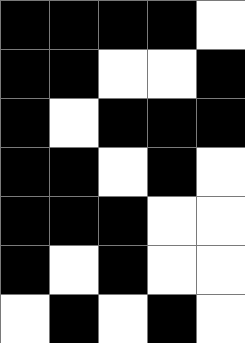[["black", "black", "black", "black", "white"], ["black", "black", "white", "white", "black"], ["black", "white", "black", "black", "black"], ["black", "black", "white", "black", "white"], ["black", "black", "black", "white", "white"], ["black", "white", "black", "white", "white"], ["white", "black", "white", "black", "white"]]